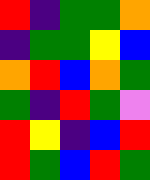[["red", "indigo", "green", "green", "orange"], ["indigo", "green", "green", "yellow", "blue"], ["orange", "red", "blue", "orange", "green"], ["green", "indigo", "red", "green", "violet"], ["red", "yellow", "indigo", "blue", "red"], ["red", "green", "blue", "red", "green"]]